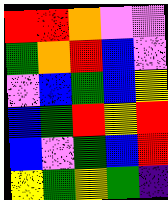[["red", "red", "orange", "violet", "violet"], ["green", "orange", "red", "blue", "violet"], ["violet", "blue", "green", "blue", "yellow"], ["blue", "green", "red", "yellow", "red"], ["blue", "violet", "green", "blue", "red"], ["yellow", "green", "yellow", "green", "indigo"]]